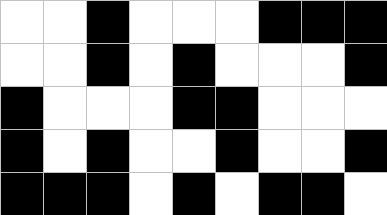[["white", "white", "black", "white", "white", "white", "black", "black", "black"], ["white", "white", "black", "white", "black", "white", "white", "white", "black"], ["black", "white", "white", "white", "black", "black", "white", "white", "white"], ["black", "white", "black", "white", "white", "black", "white", "white", "black"], ["black", "black", "black", "white", "black", "white", "black", "black", "white"]]